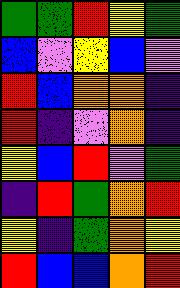[["green", "green", "red", "yellow", "green"], ["blue", "violet", "yellow", "blue", "violet"], ["red", "blue", "orange", "orange", "indigo"], ["red", "indigo", "violet", "orange", "indigo"], ["yellow", "blue", "red", "violet", "green"], ["indigo", "red", "green", "orange", "red"], ["yellow", "indigo", "green", "orange", "yellow"], ["red", "blue", "blue", "orange", "red"]]